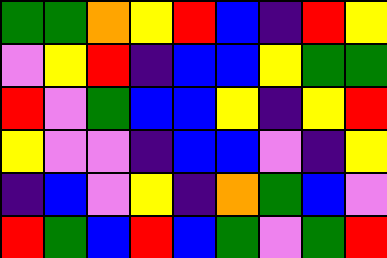[["green", "green", "orange", "yellow", "red", "blue", "indigo", "red", "yellow"], ["violet", "yellow", "red", "indigo", "blue", "blue", "yellow", "green", "green"], ["red", "violet", "green", "blue", "blue", "yellow", "indigo", "yellow", "red"], ["yellow", "violet", "violet", "indigo", "blue", "blue", "violet", "indigo", "yellow"], ["indigo", "blue", "violet", "yellow", "indigo", "orange", "green", "blue", "violet"], ["red", "green", "blue", "red", "blue", "green", "violet", "green", "red"]]